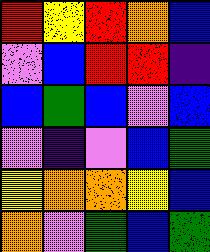[["red", "yellow", "red", "orange", "blue"], ["violet", "blue", "red", "red", "indigo"], ["blue", "green", "blue", "violet", "blue"], ["violet", "indigo", "violet", "blue", "green"], ["yellow", "orange", "orange", "yellow", "blue"], ["orange", "violet", "green", "blue", "green"]]